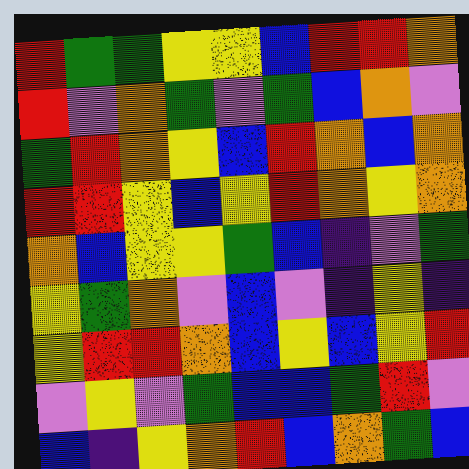[["red", "green", "green", "yellow", "yellow", "blue", "red", "red", "orange"], ["red", "violet", "orange", "green", "violet", "green", "blue", "orange", "violet"], ["green", "red", "orange", "yellow", "blue", "red", "orange", "blue", "orange"], ["red", "red", "yellow", "blue", "yellow", "red", "orange", "yellow", "orange"], ["orange", "blue", "yellow", "yellow", "green", "blue", "indigo", "violet", "green"], ["yellow", "green", "orange", "violet", "blue", "violet", "indigo", "yellow", "indigo"], ["yellow", "red", "red", "orange", "blue", "yellow", "blue", "yellow", "red"], ["violet", "yellow", "violet", "green", "blue", "blue", "green", "red", "violet"], ["blue", "indigo", "yellow", "orange", "red", "blue", "orange", "green", "blue"]]